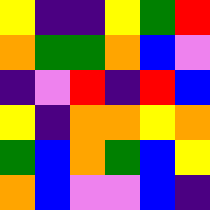[["yellow", "indigo", "indigo", "yellow", "green", "red"], ["orange", "green", "green", "orange", "blue", "violet"], ["indigo", "violet", "red", "indigo", "red", "blue"], ["yellow", "indigo", "orange", "orange", "yellow", "orange"], ["green", "blue", "orange", "green", "blue", "yellow"], ["orange", "blue", "violet", "violet", "blue", "indigo"]]